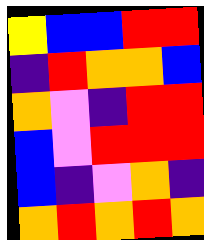[["yellow", "blue", "blue", "red", "red"], ["indigo", "red", "orange", "orange", "blue"], ["orange", "violet", "indigo", "red", "red"], ["blue", "violet", "red", "red", "red"], ["blue", "indigo", "violet", "orange", "indigo"], ["orange", "red", "orange", "red", "orange"]]